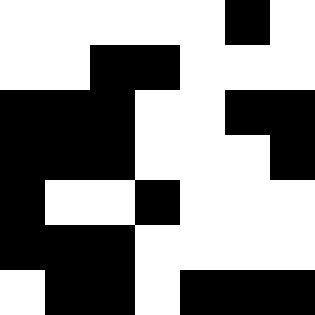[["white", "white", "white", "white", "white", "black", "white"], ["white", "white", "black", "black", "white", "white", "white"], ["black", "black", "black", "white", "white", "black", "black"], ["black", "black", "black", "white", "white", "white", "black"], ["black", "white", "white", "black", "white", "white", "white"], ["black", "black", "black", "white", "white", "white", "white"], ["white", "black", "black", "white", "black", "black", "black"]]